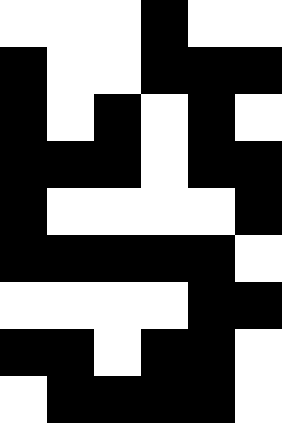[["white", "white", "white", "black", "white", "white"], ["black", "white", "white", "black", "black", "black"], ["black", "white", "black", "white", "black", "white"], ["black", "black", "black", "white", "black", "black"], ["black", "white", "white", "white", "white", "black"], ["black", "black", "black", "black", "black", "white"], ["white", "white", "white", "white", "black", "black"], ["black", "black", "white", "black", "black", "white"], ["white", "black", "black", "black", "black", "white"]]